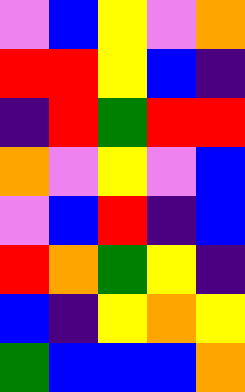[["violet", "blue", "yellow", "violet", "orange"], ["red", "red", "yellow", "blue", "indigo"], ["indigo", "red", "green", "red", "red"], ["orange", "violet", "yellow", "violet", "blue"], ["violet", "blue", "red", "indigo", "blue"], ["red", "orange", "green", "yellow", "indigo"], ["blue", "indigo", "yellow", "orange", "yellow"], ["green", "blue", "blue", "blue", "orange"]]